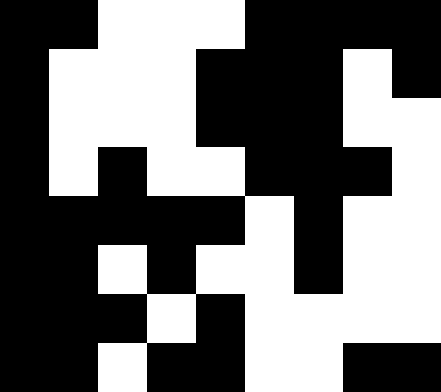[["black", "black", "white", "white", "white", "black", "black", "black", "black"], ["black", "white", "white", "white", "black", "black", "black", "white", "black"], ["black", "white", "white", "white", "black", "black", "black", "white", "white"], ["black", "white", "black", "white", "white", "black", "black", "black", "white"], ["black", "black", "black", "black", "black", "white", "black", "white", "white"], ["black", "black", "white", "black", "white", "white", "black", "white", "white"], ["black", "black", "black", "white", "black", "white", "white", "white", "white"], ["black", "black", "white", "black", "black", "white", "white", "black", "black"]]